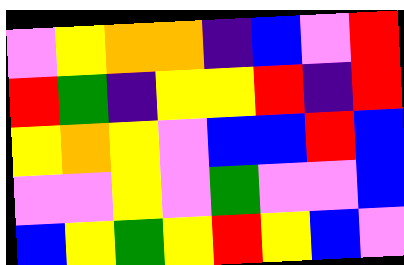[["violet", "yellow", "orange", "orange", "indigo", "blue", "violet", "red"], ["red", "green", "indigo", "yellow", "yellow", "red", "indigo", "red"], ["yellow", "orange", "yellow", "violet", "blue", "blue", "red", "blue"], ["violet", "violet", "yellow", "violet", "green", "violet", "violet", "blue"], ["blue", "yellow", "green", "yellow", "red", "yellow", "blue", "violet"]]